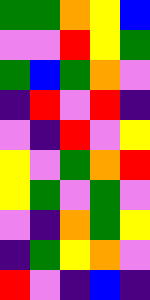[["green", "green", "orange", "yellow", "blue"], ["violet", "violet", "red", "yellow", "green"], ["green", "blue", "green", "orange", "violet"], ["indigo", "red", "violet", "red", "indigo"], ["violet", "indigo", "red", "violet", "yellow"], ["yellow", "violet", "green", "orange", "red"], ["yellow", "green", "violet", "green", "violet"], ["violet", "indigo", "orange", "green", "yellow"], ["indigo", "green", "yellow", "orange", "violet"], ["red", "violet", "indigo", "blue", "indigo"]]